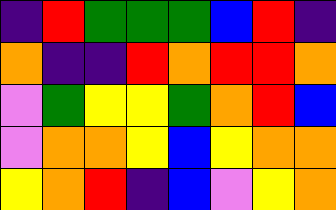[["indigo", "red", "green", "green", "green", "blue", "red", "indigo"], ["orange", "indigo", "indigo", "red", "orange", "red", "red", "orange"], ["violet", "green", "yellow", "yellow", "green", "orange", "red", "blue"], ["violet", "orange", "orange", "yellow", "blue", "yellow", "orange", "orange"], ["yellow", "orange", "red", "indigo", "blue", "violet", "yellow", "orange"]]